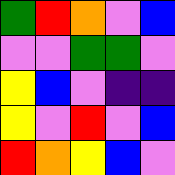[["green", "red", "orange", "violet", "blue"], ["violet", "violet", "green", "green", "violet"], ["yellow", "blue", "violet", "indigo", "indigo"], ["yellow", "violet", "red", "violet", "blue"], ["red", "orange", "yellow", "blue", "violet"]]